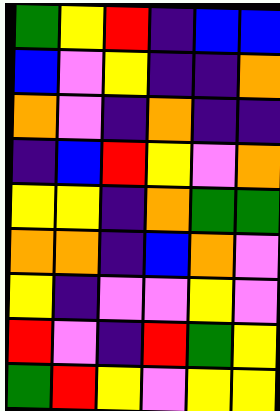[["green", "yellow", "red", "indigo", "blue", "blue"], ["blue", "violet", "yellow", "indigo", "indigo", "orange"], ["orange", "violet", "indigo", "orange", "indigo", "indigo"], ["indigo", "blue", "red", "yellow", "violet", "orange"], ["yellow", "yellow", "indigo", "orange", "green", "green"], ["orange", "orange", "indigo", "blue", "orange", "violet"], ["yellow", "indigo", "violet", "violet", "yellow", "violet"], ["red", "violet", "indigo", "red", "green", "yellow"], ["green", "red", "yellow", "violet", "yellow", "yellow"]]